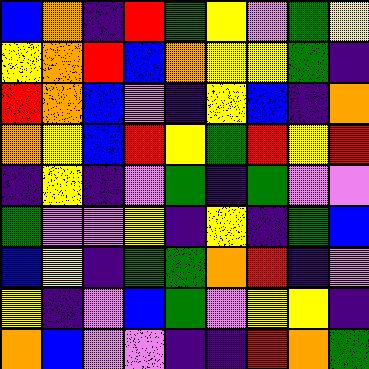[["blue", "orange", "indigo", "red", "green", "yellow", "violet", "green", "yellow"], ["yellow", "orange", "red", "blue", "orange", "yellow", "yellow", "green", "indigo"], ["red", "orange", "blue", "violet", "indigo", "yellow", "blue", "indigo", "orange"], ["orange", "yellow", "blue", "red", "yellow", "green", "red", "yellow", "red"], ["indigo", "yellow", "indigo", "violet", "green", "indigo", "green", "violet", "violet"], ["green", "violet", "violet", "yellow", "indigo", "yellow", "indigo", "green", "blue"], ["blue", "yellow", "indigo", "green", "green", "orange", "red", "indigo", "violet"], ["yellow", "indigo", "violet", "blue", "green", "violet", "yellow", "yellow", "indigo"], ["orange", "blue", "violet", "violet", "indigo", "indigo", "red", "orange", "green"]]